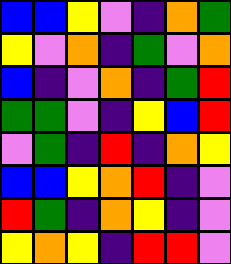[["blue", "blue", "yellow", "violet", "indigo", "orange", "green"], ["yellow", "violet", "orange", "indigo", "green", "violet", "orange"], ["blue", "indigo", "violet", "orange", "indigo", "green", "red"], ["green", "green", "violet", "indigo", "yellow", "blue", "red"], ["violet", "green", "indigo", "red", "indigo", "orange", "yellow"], ["blue", "blue", "yellow", "orange", "red", "indigo", "violet"], ["red", "green", "indigo", "orange", "yellow", "indigo", "violet"], ["yellow", "orange", "yellow", "indigo", "red", "red", "violet"]]